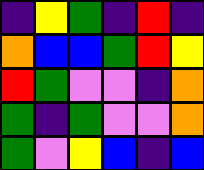[["indigo", "yellow", "green", "indigo", "red", "indigo"], ["orange", "blue", "blue", "green", "red", "yellow"], ["red", "green", "violet", "violet", "indigo", "orange"], ["green", "indigo", "green", "violet", "violet", "orange"], ["green", "violet", "yellow", "blue", "indigo", "blue"]]